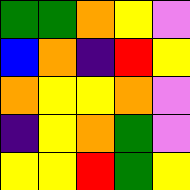[["green", "green", "orange", "yellow", "violet"], ["blue", "orange", "indigo", "red", "yellow"], ["orange", "yellow", "yellow", "orange", "violet"], ["indigo", "yellow", "orange", "green", "violet"], ["yellow", "yellow", "red", "green", "yellow"]]